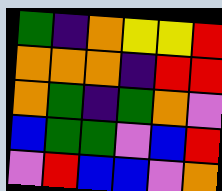[["green", "indigo", "orange", "yellow", "yellow", "red"], ["orange", "orange", "orange", "indigo", "red", "red"], ["orange", "green", "indigo", "green", "orange", "violet"], ["blue", "green", "green", "violet", "blue", "red"], ["violet", "red", "blue", "blue", "violet", "orange"]]